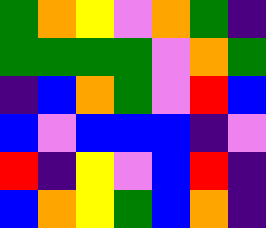[["green", "orange", "yellow", "violet", "orange", "green", "indigo"], ["green", "green", "green", "green", "violet", "orange", "green"], ["indigo", "blue", "orange", "green", "violet", "red", "blue"], ["blue", "violet", "blue", "blue", "blue", "indigo", "violet"], ["red", "indigo", "yellow", "violet", "blue", "red", "indigo"], ["blue", "orange", "yellow", "green", "blue", "orange", "indigo"]]